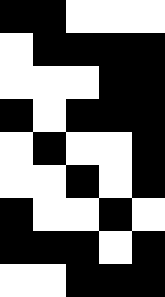[["black", "black", "white", "white", "white"], ["white", "black", "black", "black", "black"], ["white", "white", "white", "black", "black"], ["black", "white", "black", "black", "black"], ["white", "black", "white", "white", "black"], ["white", "white", "black", "white", "black"], ["black", "white", "white", "black", "white"], ["black", "black", "black", "white", "black"], ["white", "white", "black", "black", "black"]]